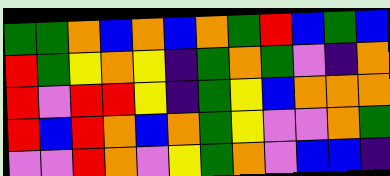[["green", "green", "orange", "blue", "orange", "blue", "orange", "green", "red", "blue", "green", "blue"], ["red", "green", "yellow", "orange", "yellow", "indigo", "green", "orange", "green", "violet", "indigo", "orange"], ["red", "violet", "red", "red", "yellow", "indigo", "green", "yellow", "blue", "orange", "orange", "orange"], ["red", "blue", "red", "orange", "blue", "orange", "green", "yellow", "violet", "violet", "orange", "green"], ["violet", "violet", "red", "orange", "violet", "yellow", "green", "orange", "violet", "blue", "blue", "indigo"]]